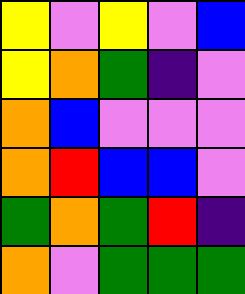[["yellow", "violet", "yellow", "violet", "blue"], ["yellow", "orange", "green", "indigo", "violet"], ["orange", "blue", "violet", "violet", "violet"], ["orange", "red", "blue", "blue", "violet"], ["green", "orange", "green", "red", "indigo"], ["orange", "violet", "green", "green", "green"]]